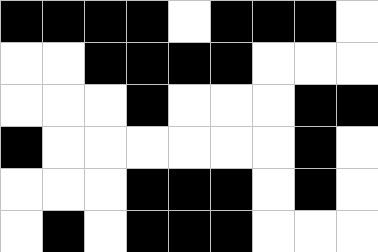[["black", "black", "black", "black", "white", "black", "black", "black", "white"], ["white", "white", "black", "black", "black", "black", "white", "white", "white"], ["white", "white", "white", "black", "white", "white", "white", "black", "black"], ["black", "white", "white", "white", "white", "white", "white", "black", "white"], ["white", "white", "white", "black", "black", "black", "white", "black", "white"], ["white", "black", "white", "black", "black", "black", "white", "white", "white"]]